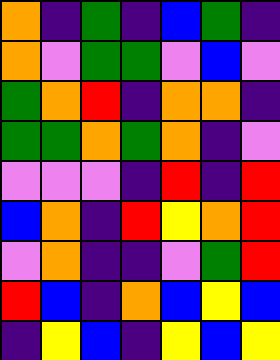[["orange", "indigo", "green", "indigo", "blue", "green", "indigo"], ["orange", "violet", "green", "green", "violet", "blue", "violet"], ["green", "orange", "red", "indigo", "orange", "orange", "indigo"], ["green", "green", "orange", "green", "orange", "indigo", "violet"], ["violet", "violet", "violet", "indigo", "red", "indigo", "red"], ["blue", "orange", "indigo", "red", "yellow", "orange", "red"], ["violet", "orange", "indigo", "indigo", "violet", "green", "red"], ["red", "blue", "indigo", "orange", "blue", "yellow", "blue"], ["indigo", "yellow", "blue", "indigo", "yellow", "blue", "yellow"]]